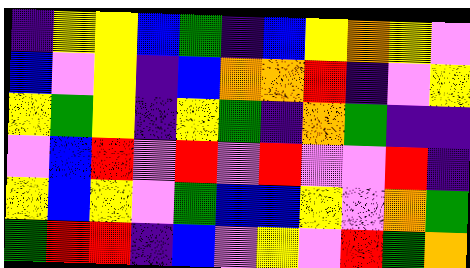[["indigo", "yellow", "yellow", "blue", "green", "indigo", "blue", "yellow", "orange", "yellow", "violet"], ["blue", "violet", "yellow", "indigo", "blue", "orange", "orange", "red", "indigo", "violet", "yellow"], ["yellow", "green", "yellow", "indigo", "yellow", "green", "indigo", "orange", "green", "indigo", "indigo"], ["violet", "blue", "red", "violet", "red", "violet", "red", "violet", "violet", "red", "indigo"], ["yellow", "blue", "yellow", "violet", "green", "blue", "blue", "yellow", "violet", "orange", "green"], ["green", "red", "red", "indigo", "blue", "violet", "yellow", "violet", "red", "green", "orange"]]